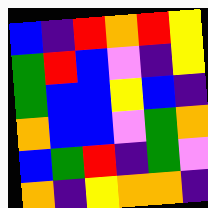[["blue", "indigo", "red", "orange", "red", "yellow"], ["green", "red", "blue", "violet", "indigo", "yellow"], ["green", "blue", "blue", "yellow", "blue", "indigo"], ["orange", "blue", "blue", "violet", "green", "orange"], ["blue", "green", "red", "indigo", "green", "violet"], ["orange", "indigo", "yellow", "orange", "orange", "indigo"]]